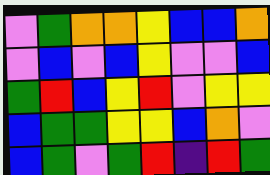[["violet", "green", "orange", "orange", "yellow", "blue", "blue", "orange"], ["violet", "blue", "violet", "blue", "yellow", "violet", "violet", "blue"], ["green", "red", "blue", "yellow", "red", "violet", "yellow", "yellow"], ["blue", "green", "green", "yellow", "yellow", "blue", "orange", "violet"], ["blue", "green", "violet", "green", "red", "indigo", "red", "green"]]